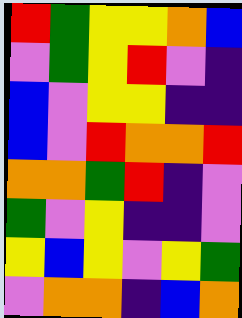[["red", "green", "yellow", "yellow", "orange", "blue"], ["violet", "green", "yellow", "red", "violet", "indigo"], ["blue", "violet", "yellow", "yellow", "indigo", "indigo"], ["blue", "violet", "red", "orange", "orange", "red"], ["orange", "orange", "green", "red", "indigo", "violet"], ["green", "violet", "yellow", "indigo", "indigo", "violet"], ["yellow", "blue", "yellow", "violet", "yellow", "green"], ["violet", "orange", "orange", "indigo", "blue", "orange"]]